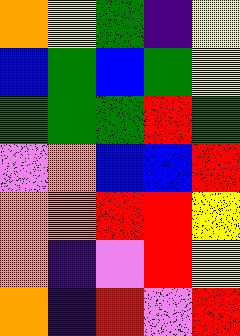[["orange", "yellow", "green", "indigo", "yellow"], ["blue", "green", "blue", "green", "yellow"], ["green", "green", "green", "red", "green"], ["violet", "orange", "blue", "blue", "red"], ["orange", "orange", "red", "red", "yellow"], ["orange", "indigo", "violet", "red", "yellow"], ["orange", "indigo", "red", "violet", "red"]]